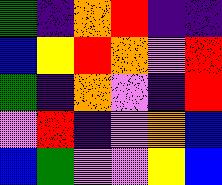[["green", "indigo", "orange", "red", "indigo", "indigo"], ["blue", "yellow", "red", "orange", "violet", "red"], ["green", "indigo", "orange", "violet", "indigo", "red"], ["violet", "red", "indigo", "violet", "orange", "blue"], ["blue", "green", "violet", "violet", "yellow", "blue"]]